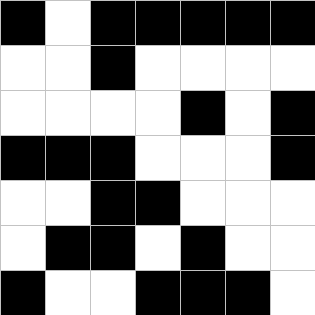[["black", "white", "black", "black", "black", "black", "black"], ["white", "white", "black", "white", "white", "white", "white"], ["white", "white", "white", "white", "black", "white", "black"], ["black", "black", "black", "white", "white", "white", "black"], ["white", "white", "black", "black", "white", "white", "white"], ["white", "black", "black", "white", "black", "white", "white"], ["black", "white", "white", "black", "black", "black", "white"]]